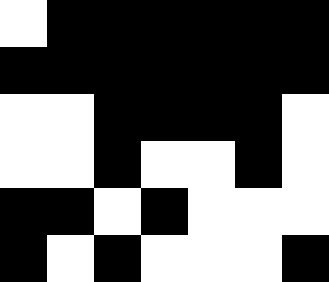[["white", "black", "black", "black", "black", "black", "black"], ["black", "black", "black", "black", "black", "black", "black"], ["white", "white", "black", "black", "black", "black", "white"], ["white", "white", "black", "white", "white", "black", "white"], ["black", "black", "white", "black", "white", "white", "white"], ["black", "white", "black", "white", "white", "white", "black"]]